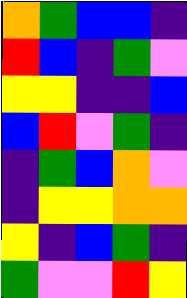[["orange", "green", "blue", "blue", "indigo"], ["red", "blue", "indigo", "green", "violet"], ["yellow", "yellow", "indigo", "indigo", "blue"], ["blue", "red", "violet", "green", "indigo"], ["indigo", "green", "blue", "orange", "violet"], ["indigo", "yellow", "yellow", "orange", "orange"], ["yellow", "indigo", "blue", "green", "indigo"], ["green", "violet", "violet", "red", "yellow"]]